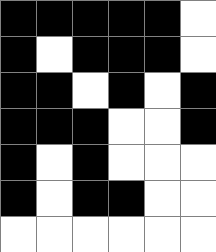[["black", "black", "black", "black", "black", "white"], ["black", "white", "black", "black", "black", "white"], ["black", "black", "white", "black", "white", "black"], ["black", "black", "black", "white", "white", "black"], ["black", "white", "black", "white", "white", "white"], ["black", "white", "black", "black", "white", "white"], ["white", "white", "white", "white", "white", "white"]]